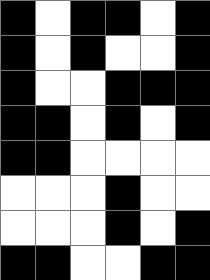[["black", "white", "black", "black", "white", "black"], ["black", "white", "black", "white", "white", "black"], ["black", "white", "white", "black", "black", "black"], ["black", "black", "white", "black", "white", "black"], ["black", "black", "white", "white", "white", "white"], ["white", "white", "white", "black", "white", "white"], ["white", "white", "white", "black", "white", "black"], ["black", "black", "white", "white", "black", "black"]]